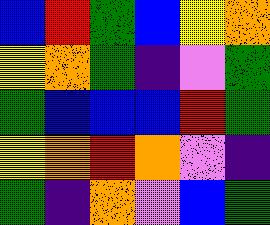[["blue", "red", "green", "blue", "yellow", "orange"], ["yellow", "orange", "green", "indigo", "violet", "green"], ["green", "blue", "blue", "blue", "red", "green"], ["yellow", "orange", "red", "orange", "violet", "indigo"], ["green", "indigo", "orange", "violet", "blue", "green"]]